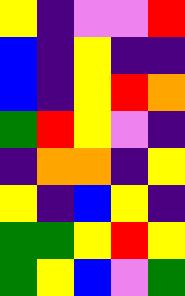[["yellow", "indigo", "violet", "violet", "red"], ["blue", "indigo", "yellow", "indigo", "indigo"], ["blue", "indigo", "yellow", "red", "orange"], ["green", "red", "yellow", "violet", "indigo"], ["indigo", "orange", "orange", "indigo", "yellow"], ["yellow", "indigo", "blue", "yellow", "indigo"], ["green", "green", "yellow", "red", "yellow"], ["green", "yellow", "blue", "violet", "green"]]